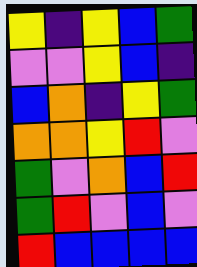[["yellow", "indigo", "yellow", "blue", "green"], ["violet", "violet", "yellow", "blue", "indigo"], ["blue", "orange", "indigo", "yellow", "green"], ["orange", "orange", "yellow", "red", "violet"], ["green", "violet", "orange", "blue", "red"], ["green", "red", "violet", "blue", "violet"], ["red", "blue", "blue", "blue", "blue"]]